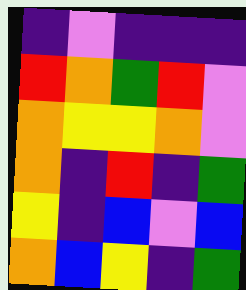[["indigo", "violet", "indigo", "indigo", "indigo"], ["red", "orange", "green", "red", "violet"], ["orange", "yellow", "yellow", "orange", "violet"], ["orange", "indigo", "red", "indigo", "green"], ["yellow", "indigo", "blue", "violet", "blue"], ["orange", "blue", "yellow", "indigo", "green"]]